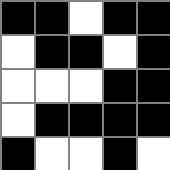[["black", "black", "white", "black", "black"], ["white", "black", "black", "white", "black"], ["white", "white", "white", "black", "black"], ["white", "black", "black", "black", "black"], ["black", "white", "white", "black", "white"]]